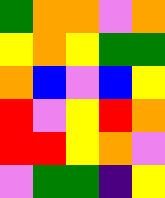[["green", "orange", "orange", "violet", "orange"], ["yellow", "orange", "yellow", "green", "green"], ["orange", "blue", "violet", "blue", "yellow"], ["red", "violet", "yellow", "red", "orange"], ["red", "red", "yellow", "orange", "violet"], ["violet", "green", "green", "indigo", "yellow"]]